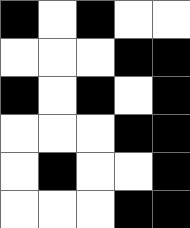[["black", "white", "black", "white", "white"], ["white", "white", "white", "black", "black"], ["black", "white", "black", "white", "black"], ["white", "white", "white", "black", "black"], ["white", "black", "white", "white", "black"], ["white", "white", "white", "black", "black"]]